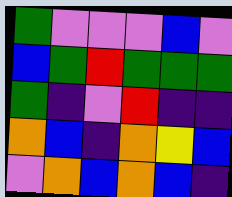[["green", "violet", "violet", "violet", "blue", "violet"], ["blue", "green", "red", "green", "green", "green"], ["green", "indigo", "violet", "red", "indigo", "indigo"], ["orange", "blue", "indigo", "orange", "yellow", "blue"], ["violet", "orange", "blue", "orange", "blue", "indigo"]]